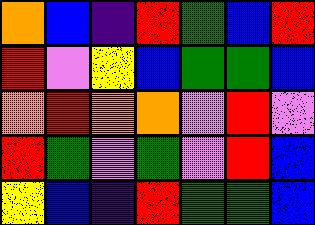[["orange", "blue", "indigo", "red", "green", "blue", "red"], ["red", "violet", "yellow", "blue", "green", "green", "blue"], ["orange", "red", "orange", "orange", "violet", "red", "violet"], ["red", "green", "violet", "green", "violet", "red", "blue"], ["yellow", "blue", "indigo", "red", "green", "green", "blue"]]